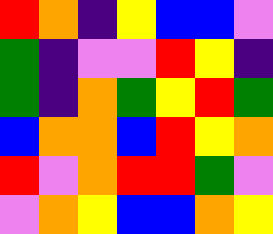[["red", "orange", "indigo", "yellow", "blue", "blue", "violet"], ["green", "indigo", "violet", "violet", "red", "yellow", "indigo"], ["green", "indigo", "orange", "green", "yellow", "red", "green"], ["blue", "orange", "orange", "blue", "red", "yellow", "orange"], ["red", "violet", "orange", "red", "red", "green", "violet"], ["violet", "orange", "yellow", "blue", "blue", "orange", "yellow"]]